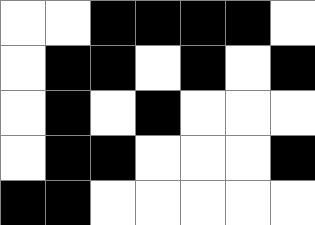[["white", "white", "black", "black", "black", "black", "white"], ["white", "black", "black", "white", "black", "white", "black"], ["white", "black", "white", "black", "white", "white", "white"], ["white", "black", "black", "white", "white", "white", "black"], ["black", "black", "white", "white", "white", "white", "white"]]